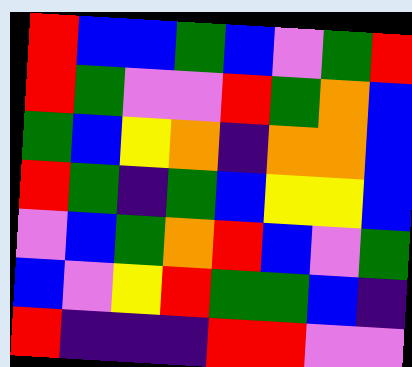[["red", "blue", "blue", "green", "blue", "violet", "green", "red"], ["red", "green", "violet", "violet", "red", "green", "orange", "blue"], ["green", "blue", "yellow", "orange", "indigo", "orange", "orange", "blue"], ["red", "green", "indigo", "green", "blue", "yellow", "yellow", "blue"], ["violet", "blue", "green", "orange", "red", "blue", "violet", "green"], ["blue", "violet", "yellow", "red", "green", "green", "blue", "indigo"], ["red", "indigo", "indigo", "indigo", "red", "red", "violet", "violet"]]